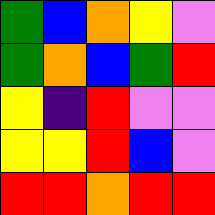[["green", "blue", "orange", "yellow", "violet"], ["green", "orange", "blue", "green", "red"], ["yellow", "indigo", "red", "violet", "violet"], ["yellow", "yellow", "red", "blue", "violet"], ["red", "red", "orange", "red", "red"]]